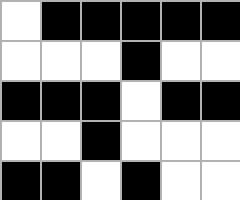[["white", "black", "black", "black", "black", "black"], ["white", "white", "white", "black", "white", "white"], ["black", "black", "black", "white", "black", "black"], ["white", "white", "black", "white", "white", "white"], ["black", "black", "white", "black", "white", "white"]]